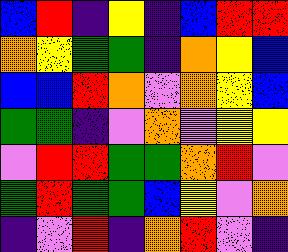[["blue", "red", "indigo", "yellow", "indigo", "blue", "red", "red"], ["orange", "yellow", "green", "green", "indigo", "orange", "yellow", "blue"], ["blue", "blue", "red", "orange", "violet", "orange", "yellow", "blue"], ["green", "green", "indigo", "violet", "orange", "violet", "yellow", "yellow"], ["violet", "red", "red", "green", "green", "orange", "red", "violet"], ["green", "red", "green", "green", "blue", "yellow", "violet", "orange"], ["indigo", "violet", "red", "indigo", "orange", "red", "violet", "indigo"]]